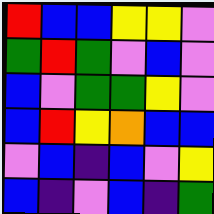[["red", "blue", "blue", "yellow", "yellow", "violet"], ["green", "red", "green", "violet", "blue", "violet"], ["blue", "violet", "green", "green", "yellow", "violet"], ["blue", "red", "yellow", "orange", "blue", "blue"], ["violet", "blue", "indigo", "blue", "violet", "yellow"], ["blue", "indigo", "violet", "blue", "indigo", "green"]]